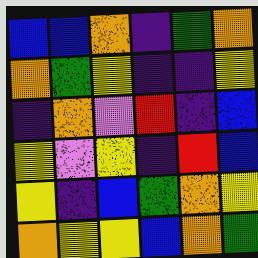[["blue", "blue", "orange", "indigo", "green", "orange"], ["orange", "green", "yellow", "indigo", "indigo", "yellow"], ["indigo", "orange", "violet", "red", "indigo", "blue"], ["yellow", "violet", "yellow", "indigo", "red", "blue"], ["yellow", "indigo", "blue", "green", "orange", "yellow"], ["orange", "yellow", "yellow", "blue", "orange", "green"]]